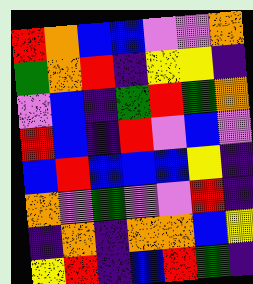[["red", "orange", "blue", "blue", "violet", "violet", "orange"], ["green", "orange", "red", "indigo", "yellow", "yellow", "indigo"], ["violet", "blue", "indigo", "green", "red", "green", "orange"], ["red", "blue", "indigo", "red", "violet", "blue", "violet"], ["blue", "red", "blue", "blue", "blue", "yellow", "indigo"], ["orange", "violet", "green", "violet", "violet", "red", "indigo"], ["indigo", "orange", "indigo", "orange", "orange", "blue", "yellow"], ["yellow", "red", "indigo", "blue", "red", "green", "indigo"]]